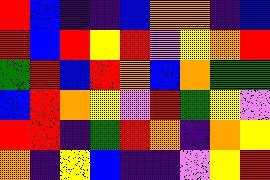[["red", "blue", "indigo", "indigo", "blue", "orange", "orange", "indigo", "blue"], ["red", "blue", "red", "yellow", "red", "violet", "yellow", "orange", "red"], ["green", "red", "blue", "red", "orange", "blue", "orange", "green", "green"], ["blue", "red", "orange", "yellow", "violet", "red", "green", "yellow", "violet"], ["red", "red", "indigo", "green", "red", "orange", "indigo", "orange", "yellow"], ["orange", "indigo", "yellow", "blue", "indigo", "indigo", "violet", "yellow", "red"]]